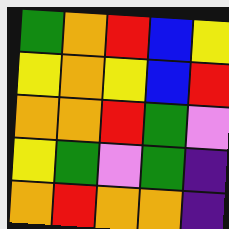[["green", "orange", "red", "blue", "yellow"], ["yellow", "orange", "yellow", "blue", "red"], ["orange", "orange", "red", "green", "violet"], ["yellow", "green", "violet", "green", "indigo"], ["orange", "red", "orange", "orange", "indigo"]]